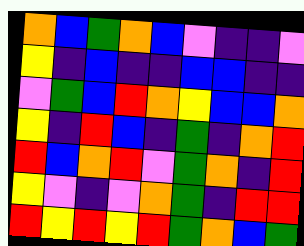[["orange", "blue", "green", "orange", "blue", "violet", "indigo", "indigo", "violet"], ["yellow", "indigo", "blue", "indigo", "indigo", "blue", "blue", "indigo", "indigo"], ["violet", "green", "blue", "red", "orange", "yellow", "blue", "blue", "orange"], ["yellow", "indigo", "red", "blue", "indigo", "green", "indigo", "orange", "red"], ["red", "blue", "orange", "red", "violet", "green", "orange", "indigo", "red"], ["yellow", "violet", "indigo", "violet", "orange", "green", "indigo", "red", "red"], ["red", "yellow", "red", "yellow", "red", "green", "orange", "blue", "green"]]